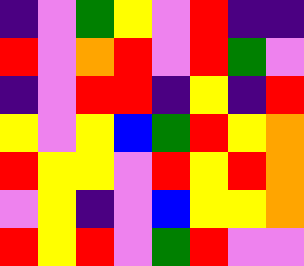[["indigo", "violet", "green", "yellow", "violet", "red", "indigo", "indigo"], ["red", "violet", "orange", "red", "violet", "red", "green", "violet"], ["indigo", "violet", "red", "red", "indigo", "yellow", "indigo", "red"], ["yellow", "violet", "yellow", "blue", "green", "red", "yellow", "orange"], ["red", "yellow", "yellow", "violet", "red", "yellow", "red", "orange"], ["violet", "yellow", "indigo", "violet", "blue", "yellow", "yellow", "orange"], ["red", "yellow", "red", "violet", "green", "red", "violet", "violet"]]